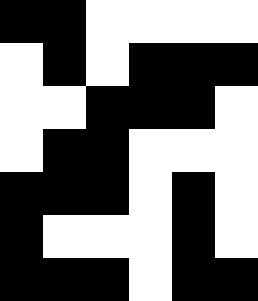[["black", "black", "white", "white", "white", "white"], ["white", "black", "white", "black", "black", "black"], ["white", "white", "black", "black", "black", "white"], ["white", "black", "black", "white", "white", "white"], ["black", "black", "black", "white", "black", "white"], ["black", "white", "white", "white", "black", "white"], ["black", "black", "black", "white", "black", "black"]]